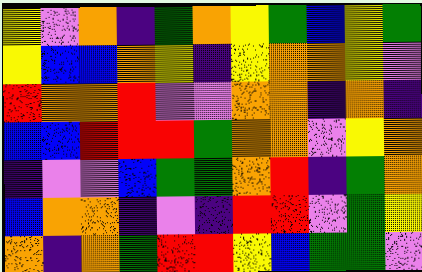[["yellow", "violet", "orange", "indigo", "green", "orange", "yellow", "green", "blue", "yellow", "green"], ["yellow", "blue", "blue", "orange", "yellow", "indigo", "yellow", "orange", "orange", "yellow", "violet"], ["red", "orange", "orange", "red", "violet", "violet", "orange", "orange", "indigo", "orange", "indigo"], ["blue", "blue", "red", "red", "red", "green", "orange", "orange", "violet", "yellow", "orange"], ["indigo", "violet", "violet", "blue", "green", "green", "orange", "red", "indigo", "green", "orange"], ["blue", "orange", "orange", "indigo", "violet", "indigo", "red", "red", "violet", "green", "yellow"], ["orange", "indigo", "orange", "green", "red", "red", "yellow", "blue", "green", "green", "violet"]]